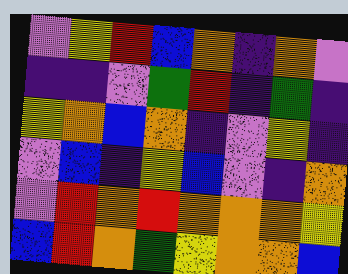[["violet", "yellow", "red", "blue", "orange", "indigo", "orange", "violet"], ["indigo", "indigo", "violet", "green", "red", "indigo", "green", "indigo"], ["yellow", "orange", "blue", "orange", "indigo", "violet", "yellow", "indigo"], ["violet", "blue", "indigo", "yellow", "blue", "violet", "indigo", "orange"], ["violet", "red", "orange", "red", "orange", "orange", "orange", "yellow"], ["blue", "red", "orange", "green", "yellow", "orange", "orange", "blue"]]